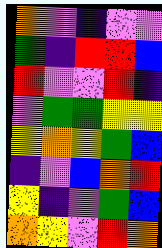[["orange", "violet", "indigo", "violet", "violet"], ["green", "indigo", "red", "red", "blue"], ["red", "violet", "violet", "red", "indigo"], ["violet", "green", "green", "yellow", "yellow"], ["yellow", "orange", "yellow", "green", "blue"], ["indigo", "violet", "blue", "orange", "red"], ["yellow", "indigo", "violet", "green", "blue"], ["orange", "yellow", "violet", "red", "orange"]]